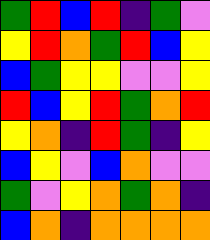[["green", "red", "blue", "red", "indigo", "green", "violet"], ["yellow", "red", "orange", "green", "red", "blue", "yellow"], ["blue", "green", "yellow", "yellow", "violet", "violet", "yellow"], ["red", "blue", "yellow", "red", "green", "orange", "red"], ["yellow", "orange", "indigo", "red", "green", "indigo", "yellow"], ["blue", "yellow", "violet", "blue", "orange", "violet", "violet"], ["green", "violet", "yellow", "orange", "green", "orange", "indigo"], ["blue", "orange", "indigo", "orange", "orange", "orange", "orange"]]